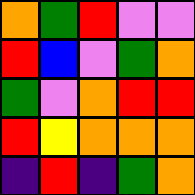[["orange", "green", "red", "violet", "violet"], ["red", "blue", "violet", "green", "orange"], ["green", "violet", "orange", "red", "red"], ["red", "yellow", "orange", "orange", "orange"], ["indigo", "red", "indigo", "green", "orange"]]